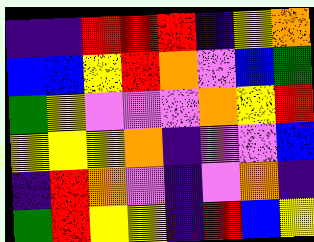[["indigo", "indigo", "red", "red", "red", "indigo", "yellow", "orange"], ["blue", "blue", "yellow", "red", "orange", "violet", "blue", "green"], ["green", "yellow", "violet", "violet", "violet", "orange", "yellow", "red"], ["yellow", "yellow", "yellow", "orange", "indigo", "violet", "violet", "blue"], ["indigo", "red", "orange", "violet", "indigo", "violet", "orange", "indigo"], ["green", "red", "yellow", "yellow", "indigo", "red", "blue", "yellow"]]